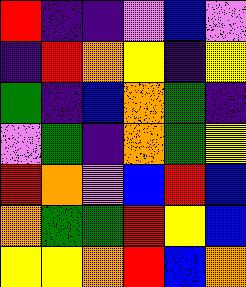[["red", "indigo", "indigo", "violet", "blue", "violet"], ["indigo", "red", "orange", "yellow", "indigo", "yellow"], ["green", "indigo", "blue", "orange", "green", "indigo"], ["violet", "green", "indigo", "orange", "green", "yellow"], ["red", "orange", "violet", "blue", "red", "blue"], ["orange", "green", "green", "red", "yellow", "blue"], ["yellow", "yellow", "orange", "red", "blue", "orange"]]